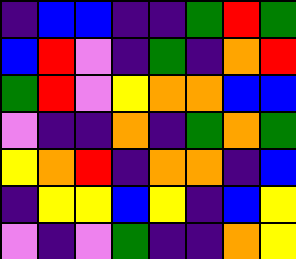[["indigo", "blue", "blue", "indigo", "indigo", "green", "red", "green"], ["blue", "red", "violet", "indigo", "green", "indigo", "orange", "red"], ["green", "red", "violet", "yellow", "orange", "orange", "blue", "blue"], ["violet", "indigo", "indigo", "orange", "indigo", "green", "orange", "green"], ["yellow", "orange", "red", "indigo", "orange", "orange", "indigo", "blue"], ["indigo", "yellow", "yellow", "blue", "yellow", "indigo", "blue", "yellow"], ["violet", "indigo", "violet", "green", "indigo", "indigo", "orange", "yellow"]]